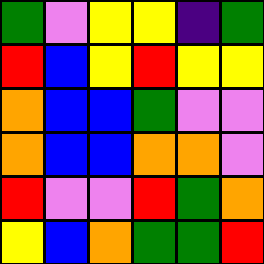[["green", "violet", "yellow", "yellow", "indigo", "green"], ["red", "blue", "yellow", "red", "yellow", "yellow"], ["orange", "blue", "blue", "green", "violet", "violet"], ["orange", "blue", "blue", "orange", "orange", "violet"], ["red", "violet", "violet", "red", "green", "orange"], ["yellow", "blue", "orange", "green", "green", "red"]]